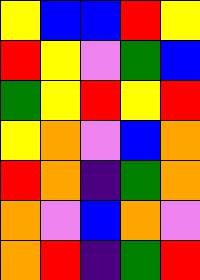[["yellow", "blue", "blue", "red", "yellow"], ["red", "yellow", "violet", "green", "blue"], ["green", "yellow", "red", "yellow", "red"], ["yellow", "orange", "violet", "blue", "orange"], ["red", "orange", "indigo", "green", "orange"], ["orange", "violet", "blue", "orange", "violet"], ["orange", "red", "indigo", "green", "red"]]